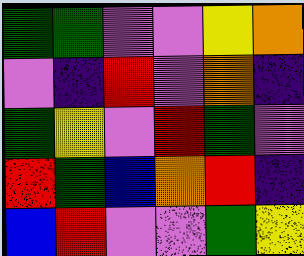[["green", "green", "violet", "violet", "yellow", "orange"], ["violet", "indigo", "red", "violet", "orange", "indigo"], ["green", "yellow", "violet", "red", "green", "violet"], ["red", "green", "blue", "orange", "red", "indigo"], ["blue", "red", "violet", "violet", "green", "yellow"]]